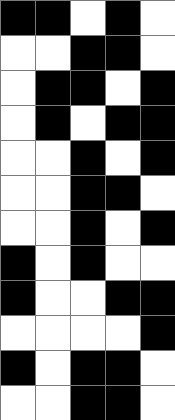[["black", "black", "white", "black", "white"], ["white", "white", "black", "black", "white"], ["white", "black", "black", "white", "black"], ["white", "black", "white", "black", "black"], ["white", "white", "black", "white", "black"], ["white", "white", "black", "black", "white"], ["white", "white", "black", "white", "black"], ["black", "white", "black", "white", "white"], ["black", "white", "white", "black", "black"], ["white", "white", "white", "white", "black"], ["black", "white", "black", "black", "white"], ["white", "white", "black", "black", "white"]]